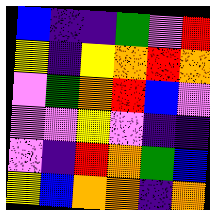[["blue", "indigo", "indigo", "green", "violet", "red"], ["yellow", "indigo", "yellow", "orange", "red", "orange"], ["violet", "green", "orange", "red", "blue", "violet"], ["violet", "violet", "yellow", "violet", "indigo", "indigo"], ["violet", "indigo", "red", "orange", "green", "blue"], ["yellow", "blue", "orange", "orange", "indigo", "orange"]]